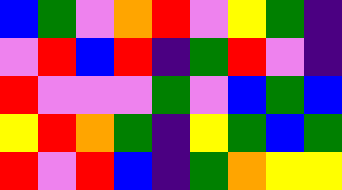[["blue", "green", "violet", "orange", "red", "violet", "yellow", "green", "indigo"], ["violet", "red", "blue", "red", "indigo", "green", "red", "violet", "indigo"], ["red", "violet", "violet", "violet", "green", "violet", "blue", "green", "blue"], ["yellow", "red", "orange", "green", "indigo", "yellow", "green", "blue", "green"], ["red", "violet", "red", "blue", "indigo", "green", "orange", "yellow", "yellow"]]